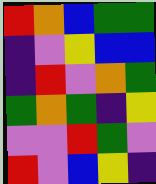[["red", "orange", "blue", "green", "green"], ["indigo", "violet", "yellow", "blue", "blue"], ["indigo", "red", "violet", "orange", "green"], ["green", "orange", "green", "indigo", "yellow"], ["violet", "violet", "red", "green", "violet"], ["red", "violet", "blue", "yellow", "indigo"]]